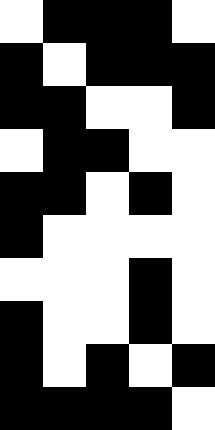[["white", "black", "black", "black", "white"], ["black", "white", "black", "black", "black"], ["black", "black", "white", "white", "black"], ["white", "black", "black", "white", "white"], ["black", "black", "white", "black", "white"], ["black", "white", "white", "white", "white"], ["white", "white", "white", "black", "white"], ["black", "white", "white", "black", "white"], ["black", "white", "black", "white", "black"], ["black", "black", "black", "black", "white"]]